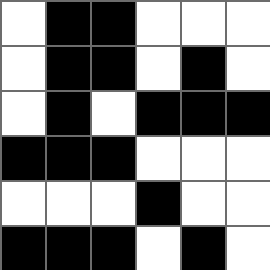[["white", "black", "black", "white", "white", "white"], ["white", "black", "black", "white", "black", "white"], ["white", "black", "white", "black", "black", "black"], ["black", "black", "black", "white", "white", "white"], ["white", "white", "white", "black", "white", "white"], ["black", "black", "black", "white", "black", "white"]]